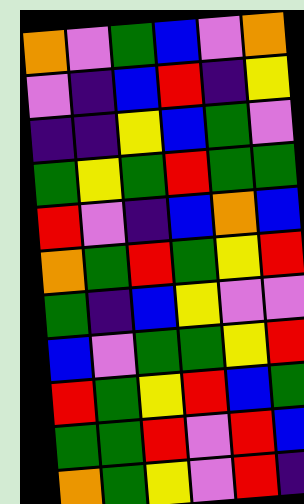[["orange", "violet", "green", "blue", "violet", "orange"], ["violet", "indigo", "blue", "red", "indigo", "yellow"], ["indigo", "indigo", "yellow", "blue", "green", "violet"], ["green", "yellow", "green", "red", "green", "green"], ["red", "violet", "indigo", "blue", "orange", "blue"], ["orange", "green", "red", "green", "yellow", "red"], ["green", "indigo", "blue", "yellow", "violet", "violet"], ["blue", "violet", "green", "green", "yellow", "red"], ["red", "green", "yellow", "red", "blue", "green"], ["green", "green", "red", "violet", "red", "blue"], ["orange", "green", "yellow", "violet", "red", "indigo"]]